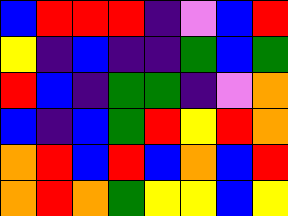[["blue", "red", "red", "red", "indigo", "violet", "blue", "red"], ["yellow", "indigo", "blue", "indigo", "indigo", "green", "blue", "green"], ["red", "blue", "indigo", "green", "green", "indigo", "violet", "orange"], ["blue", "indigo", "blue", "green", "red", "yellow", "red", "orange"], ["orange", "red", "blue", "red", "blue", "orange", "blue", "red"], ["orange", "red", "orange", "green", "yellow", "yellow", "blue", "yellow"]]